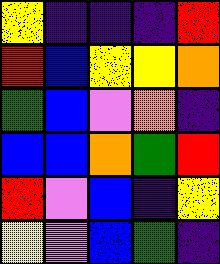[["yellow", "indigo", "indigo", "indigo", "red"], ["red", "blue", "yellow", "yellow", "orange"], ["green", "blue", "violet", "orange", "indigo"], ["blue", "blue", "orange", "green", "red"], ["red", "violet", "blue", "indigo", "yellow"], ["yellow", "violet", "blue", "green", "indigo"]]